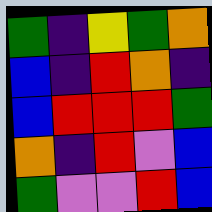[["green", "indigo", "yellow", "green", "orange"], ["blue", "indigo", "red", "orange", "indigo"], ["blue", "red", "red", "red", "green"], ["orange", "indigo", "red", "violet", "blue"], ["green", "violet", "violet", "red", "blue"]]